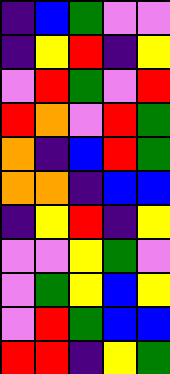[["indigo", "blue", "green", "violet", "violet"], ["indigo", "yellow", "red", "indigo", "yellow"], ["violet", "red", "green", "violet", "red"], ["red", "orange", "violet", "red", "green"], ["orange", "indigo", "blue", "red", "green"], ["orange", "orange", "indigo", "blue", "blue"], ["indigo", "yellow", "red", "indigo", "yellow"], ["violet", "violet", "yellow", "green", "violet"], ["violet", "green", "yellow", "blue", "yellow"], ["violet", "red", "green", "blue", "blue"], ["red", "red", "indigo", "yellow", "green"]]